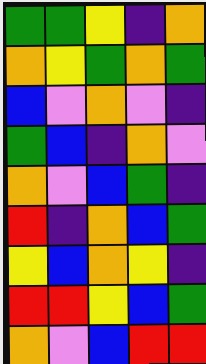[["green", "green", "yellow", "indigo", "orange"], ["orange", "yellow", "green", "orange", "green"], ["blue", "violet", "orange", "violet", "indigo"], ["green", "blue", "indigo", "orange", "violet"], ["orange", "violet", "blue", "green", "indigo"], ["red", "indigo", "orange", "blue", "green"], ["yellow", "blue", "orange", "yellow", "indigo"], ["red", "red", "yellow", "blue", "green"], ["orange", "violet", "blue", "red", "red"]]